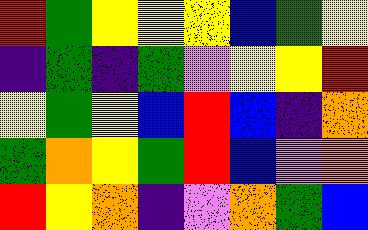[["red", "green", "yellow", "yellow", "yellow", "blue", "green", "yellow"], ["indigo", "green", "indigo", "green", "violet", "yellow", "yellow", "red"], ["yellow", "green", "yellow", "blue", "red", "blue", "indigo", "orange"], ["green", "orange", "yellow", "green", "red", "blue", "violet", "orange"], ["red", "yellow", "orange", "indigo", "violet", "orange", "green", "blue"]]